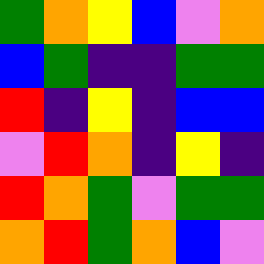[["green", "orange", "yellow", "blue", "violet", "orange"], ["blue", "green", "indigo", "indigo", "green", "green"], ["red", "indigo", "yellow", "indigo", "blue", "blue"], ["violet", "red", "orange", "indigo", "yellow", "indigo"], ["red", "orange", "green", "violet", "green", "green"], ["orange", "red", "green", "orange", "blue", "violet"]]